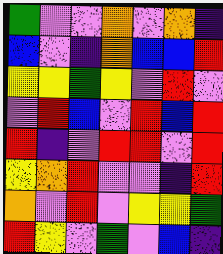[["green", "violet", "violet", "orange", "violet", "orange", "indigo"], ["blue", "violet", "indigo", "orange", "blue", "blue", "red"], ["yellow", "yellow", "green", "yellow", "violet", "red", "violet"], ["violet", "red", "blue", "violet", "red", "blue", "red"], ["red", "indigo", "violet", "red", "red", "violet", "red"], ["yellow", "orange", "red", "violet", "violet", "indigo", "red"], ["orange", "violet", "red", "violet", "yellow", "yellow", "green"], ["red", "yellow", "violet", "green", "violet", "blue", "indigo"]]